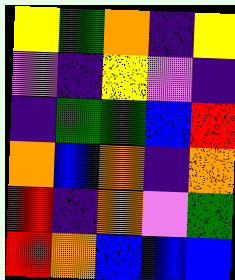[["yellow", "green", "orange", "indigo", "yellow"], ["violet", "indigo", "yellow", "violet", "indigo"], ["indigo", "green", "green", "blue", "red"], ["orange", "blue", "orange", "indigo", "orange"], ["red", "indigo", "orange", "violet", "green"], ["red", "orange", "blue", "blue", "blue"]]